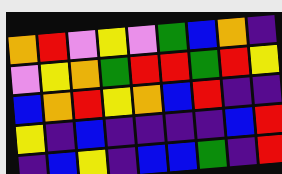[["orange", "red", "violet", "yellow", "violet", "green", "blue", "orange", "indigo"], ["violet", "yellow", "orange", "green", "red", "red", "green", "red", "yellow"], ["blue", "orange", "red", "yellow", "orange", "blue", "red", "indigo", "indigo"], ["yellow", "indigo", "blue", "indigo", "indigo", "indigo", "indigo", "blue", "red"], ["indigo", "blue", "yellow", "indigo", "blue", "blue", "green", "indigo", "red"]]